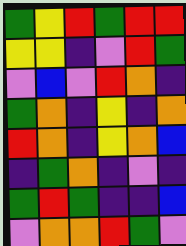[["green", "yellow", "red", "green", "red", "red"], ["yellow", "yellow", "indigo", "violet", "red", "green"], ["violet", "blue", "violet", "red", "orange", "indigo"], ["green", "orange", "indigo", "yellow", "indigo", "orange"], ["red", "orange", "indigo", "yellow", "orange", "blue"], ["indigo", "green", "orange", "indigo", "violet", "indigo"], ["green", "red", "green", "indigo", "indigo", "blue"], ["violet", "orange", "orange", "red", "green", "violet"]]